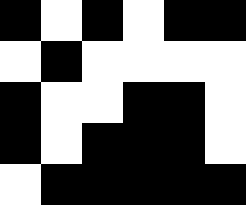[["black", "white", "black", "white", "black", "black"], ["white", "black", "white", "white", "white", "white"], ["black", "white", "white", "black", "black", "white"], ["black", "white", "black", "black", "black", "white"], ["white", "black", "black", "black", "black", "black"]]